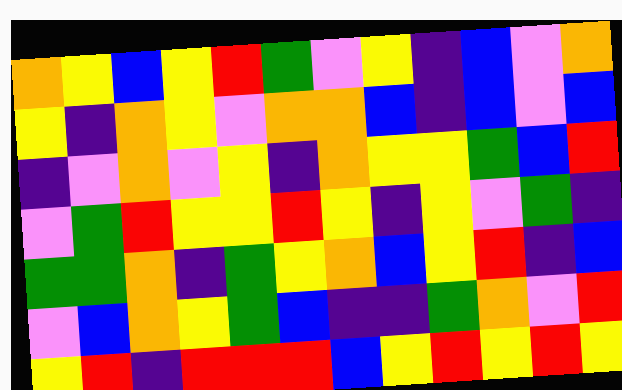[["orange", "yellow", "blue", "yellow", "red", "green", "violet", "yellow", "indigo", "blue", "violet", "orange"], ["yellow", "indigo", "orange", "yellow", "violet", "orange", "orange", "blue", "indigo", "blue", "violet", "blue"], ["indigo", "violet", "orange", "violet", "yellow", "indigo", "orange", "yellow", "yellow", "green", "blue", "red"], ["violet", "green", "red", "yellow", "yellow", "red", "yellow", "indigo", "yellow", "violet", "green", "indigo"], ["green", "green", "orange", "indigo", "green", "yellow", "orange", "blue", "yellow", "red", "indigo", "blue"], ["violet", "blue", "orange", "yellow", "green", "blue", "indigo", "indigo", "green", "orange", "violet", "red"], ["yellow", "red", "indigo", "red", "red", "red", "blue", "yellow", "red", "yellow", "red", "yellow"]]